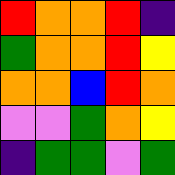[["red", "orange", "orange", "red", "indigo"], ["green", "orange", "orange", "red", "yellow"], ["orange", "orange", "blue", "red", "orange"], ["violet", "violet", "green", "orange", "yellow"], ["indigo", "green", "green", "violet", "green"]]